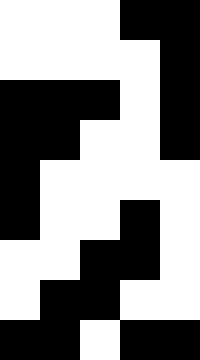[["white", "white", "white", "black", "black"], ["white", "white", "white", "white", "black"], ["black", "black", "black", "white", "black"], ["black", "black", "white", "white", "black"], ["black", "white", "white", "white", "white"], ["black", "white", "white", "black", "white"], ["white", "white", "black", "black", "white"], ["white", "black", "black", "white", "white"], ["black", "black", "white", "black", "black"]]